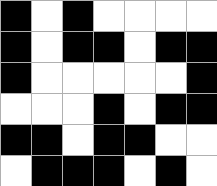[["black", "white", "black", "white", "white", "white", "white"], ["black", "white", "black", "black", "white", "black", "black"], ["black", "white", "white", "white", "white", "white", "black"], ["white", "white", "white", "black", "white", "black", "black"], ["black", "black", "white", "black", "black", "white", "white"], ["white", "black", "black", "black", "white", "black", "white"]]